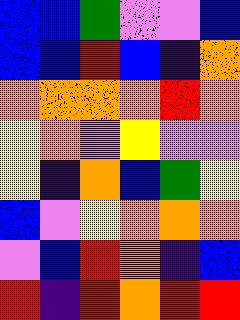[["blue", "blue", "green", "violet", "violet", "blue"], ["blue", "blue", "red", "blue", "indigo", "orange"], ["orange", "orange", "orange", "orange", "red", "orange"], ["yellow", "orange", "violet", "yellow", "violet", "violet"], ["yellow", "indigo", "orange", "blue", "green", "yellow"], ["blue", "violet", "yellow", "orange", "orange", "orange"], ["violet", "blue", "red", "orange", "indigo", "blue"], ["red", "indigo", "red", "orange", "red", "red"]]